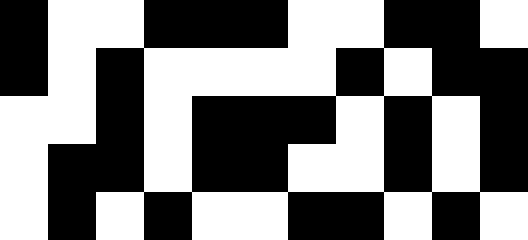[["black", "white", "white", "black", "black", "black", "white", "white", "black", "black", "white"], ["black", "white", "black", "white", "white", "white", "white", "black", "white", "black", "black"], ["white", "white", "black", "white", "black", "black", "black", "white", "black", "white", "black"], ["white", "black", "black", "white", "black", "black", "white", "white", "black", "white", "black"], ["white", "black", "white", "black", "white", "white", "black", "black", "white", "black", "white"]]